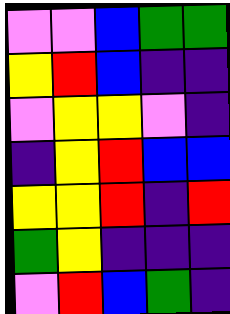[["violet", "violet", "blue", "green", "green"], ["yellow", "red", "blue", "indigo", "indigo"], ["violet", "yellow", "yellow", "violet", "indigo"], ["indigo", "yellow", "red", "blue", "blue"], ["yellow", "yellow", "red", "indigo", "red"], ["green", "yellow", "indigo", "indigo", "indigo"], ["violet", "red", "blue", "green", "indigo"]]